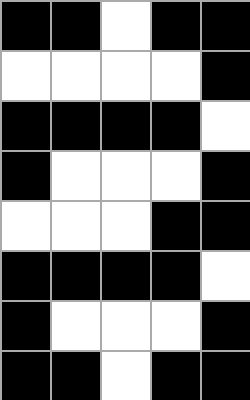[["black", "black", "white", "black", "black"], ["white", "white", "white", "white", "black"], ["black", "black", "black", "black", "white"], ["black", "white", "white", "white", "black"], ["white", "white", "white", "black", "black"], ["black", "black", "black", "black", "white"], ["black", "white", "white", "white", "black"], ["black", "black", "white", "black", "black"]]